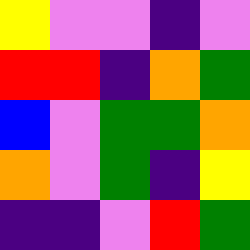[["yellow", "violet", "violet", "indigo", "violet"], ["red", "red", "indigo", "orange", "green"], ["blue", "violet", "green", "green", "orange"], ["orange", "violet", "green", "indigo", "yellow"], ["indigo", "indigo", "violet", "red", "green"]]